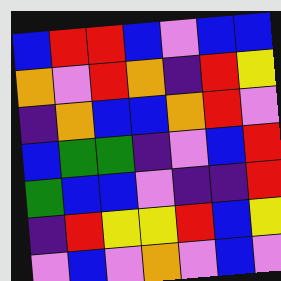[["blue", "red", "red", "blue", "violet", "blue", "blue"], ["orange", "violet", "red", "orange", "indigo", "red", "yellow"], ["indigo", "orange", "blue", "blue", "orange", "red", "violet"], ["blue", "green", "green", "indigo", "violet", "blue", "red"], ["green", "blue", "blue", "violet", "indigo", "indigo", "red"], ["indigo", "red", "yellow", "yellow", "red", "blue", "yellow"], ["violet", "blue", "violet", "orange", "violet", "blue", "violet"]]